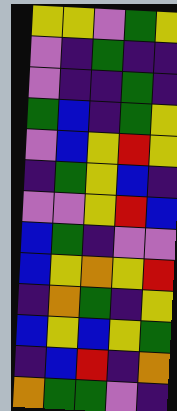[["yellow", "yellow", "violet", "green", "yellow"], ["violet", "indigo", "green", "indigo", "indigo"], ["violet", "indigo", "indigo", "green", "indigo"], ["green", "blue", "indigo", "green", "yellow"], ["violet", "blue", "yellow", "red", "yellow"], ["indigo", "green", "yellow", "blue", "indigo"], ["violet", "violet", "yellow", "red", "blue"], ["blue", "green", "indigo", "violet", "violet"], ["blue", "yellow", "orange", "yellow", "red"], ["indigo", "orange", "green", "indigo", "yellow"], ["blue", "yellow", "blue", "yellow", "green"], ["indigo", "blue", "red", "indigo", "orange"], ["orange", "green", "green", "violet", "indigo"]]